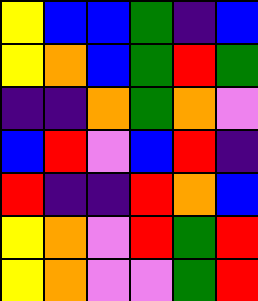[["yellow", "blue", "blue", "green", "indigo", "blue"], ["yellow", "orange", "blue", "green", "red", "green"], ["indigo", "indigo", "orange", "green", "orange", "violet"], ["blue", "red", "violet", "blue", "red", "indigo"], ["red", "indigo", "indigo", "red", "orange", "blue"], ["yellow", "orange", "violet", "red", "green", "red"], ["yellow", "orange", "violet", "violet", "green", "red"]]